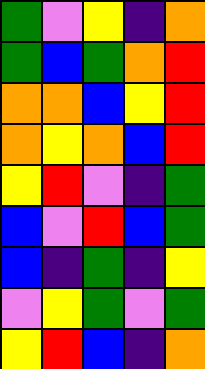[["green", "violet", "yellow", "indigo", "orange"], ["green", "blue", "green", "orange", "red"], ["orange", "orange", "blue", "yellow", "red"], ["orange", "yellow", "orange", "blue", "red"], ["yellow", "red", "violet", "indigo", "green"], ["blue", "violet", "red", "blue", "green"], ["blue", "indigo", "green", "indigo", "yellow"], ["violet", "yellow", "green", "violet", "green"], ["yellow", "red", "blue", "indigo", "orange"]]